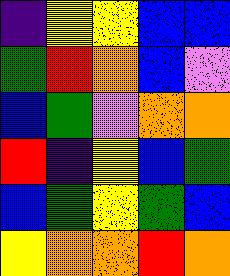[["indigo", "yellow", "yellow", "blue", "blue"], ["green", "red", "orange", "blue", "violet"], ["blue", "green", "violet", "orange", "orange"], ["red", "indigo", "yellow", "blue", "green"], ["blue", "green", "yellow", "green", "blue"], ["yellow", "orange", "orange", "red", "orange"]]